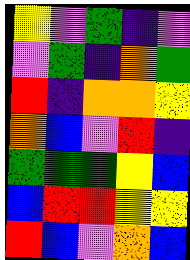[["yellow", "violet", "green", "indigo", "violet"], ["violet", "green", "indigo", "orange", "green"], ["red", "indigo", "orange", "orange", "yellow"], ["orange", "blue", "violet", "red", "indigo"], ["green", "green", "green", "yellow", "blue"], ["blue", "red", "red", "yellow", "yellow"], ["red", "blue", "violet", "orange", "blue"]]